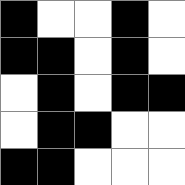[["black", "white", "white", "black", "white"], ["black", "black", "white", "black", "white"], ["white", "black", "white", "black", "black"], ["white", "black", "black", "white", "white"], ["black", "black", "white", "white", "white"]]